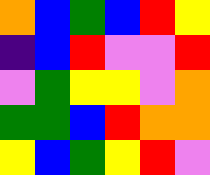[["orange", "blue", "green", "blue", "red", "yellow"], ["indigo", "blue", "red", "violet", "violet", "red"], ["violet", "green", "yellow", "yellow", "violet", "orange"], ["green", "green", "blue", "red", "orange", "orange"], ["yellow", "blue", "green", "yellow", "red", "violet"]]